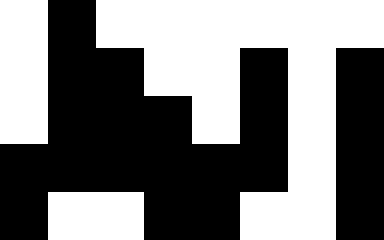[["white", "black", "white", "white", "white", "white", "white", "white"], ["white", "black", "black", "white", "white", "black", "white", "black"], ["white", "black", "black", "black", "white", "black", "white", "black"], ["black", "black", "black", "black", "black", "black", "white", "black"], ["black", "white", "white", "black", "black", "white", "white", "black"]]